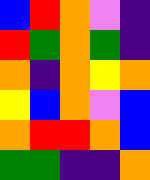[["blue", "red", "orange", "violet", "indigo"], ["red", "green", "orange", "green", "indigo"], ["orange", "indigo", "orange", "yellow", "orange"], ["yellow", "blue", "orange", "violet", "blue"], ["orange", "red", "red", "orange", "blue"], ["green", "green", "indigo", "indigo", "orange"]]